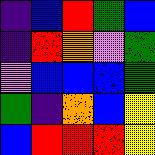[["indigo", "blue", "red", "green", "blue"], ["indigo", "red", "orange", "violet", "green"], ["violet", "blue", "blue", "blue", "green"], ["green", "indigo", "orange", "blue", "yellow"], ["blue", "red", "red", "red", "yellow"]]